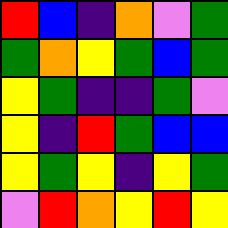[["red", "blue", "indigo", "orange", "violet", "green"], ["green", "orange", "yellow", "green", "blue", "green"], ["yellow", "green", "indigo", "indigo", "green", "violet"], ["yellow", "indigo", "red", "green", "blue", "blue"], ["yellow", "green", "yellow", "indigo", "yellow", "green"], ["violet", "red", "orange", "yellow", "red", "yellow"]]